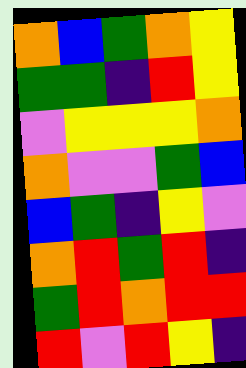[["orange", "blue", "green", "orange", "yellow"], ["green", "green", "indigo", "red", "yellow"], ["violet", "yellow", "yellow", "yellow", "orange"], ["orange", "violet", "violet", "green", "blue"], ["blue", "green", "indigo", "yellow", "violet"], ["orange", "red", "green", "red", "indigo"], ["green", "red", "orange", "red", "red"], ["red", "violet", "red", "yellow", "indigo"]]